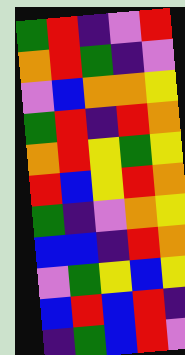[["green", "red", "indigo", "violet", "red"], ["orange", "red", "green", "indigo", "violet"], ["violet", "blue", "orange", "orange", "yellow"], ["green", "red", "indigo", "red", "orange"], ["orange", "red", "yellow", "green", "yellow"], ["red", "blue", "yellow", "red", "orange"], ["green", "indigo", "violet", "orange", "yellow"], ["blue", "blue", "indigo", "red", "orange"], ["violet", "green", "yellow", "blue", "yellow"], ["blue", "red", "blue", "red", "indigo"], ["indigo", "green", "blue", "red", "violet"]]